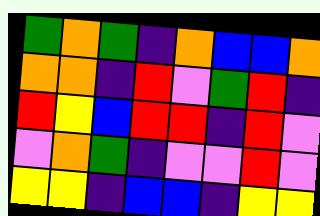[["green", "orange", "green", "indigo", "orange", "blue", "blue", "orange"], ["orange", "orange", "indigo", "red", "violet", "green", "red", "indigo"], ["red", "yellow", "blue", "red", "red", "indigo", "red", "violet"], ["violet", "orange", "green", "indigo", "violet", "violet", "red", "violet"], ["yellow", "yellow", "indigo", "blue", "blue", "indigo", "yellow", "yellow"]]